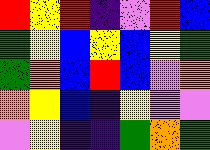[["red", "yellow", "red", "indigo", "violet", "red", "blue"], ["green", "yellow", "blue", "yellow", "blue", "yellow", "green"], ["green", "orange", "blue", "red", "blue", "violet", "orange"], ["orange", "yellow", "blue", "indigo", "yellow", "violet", "violet"], ["violet", "yellow", "indigo", "indigo", "green", "orange", "green"]]